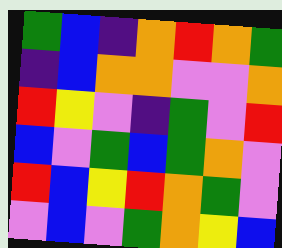[["green", "blue", "indigo", "orange", "red", "orange", "green"], ["indigo", "blue", "orange", "orange", "violet", "violet", "orange"], ["red", "yellow", "violet", "indigo", "green", "violet", "red"], ["blue", "violet", "green", "blue", "green", "orange", "violet"], ["red", "blue", "yellow", "red", "orange", "green", "violet"], ["violet", "blue", "violet", "green", "orange", "yellow", "blue"]]